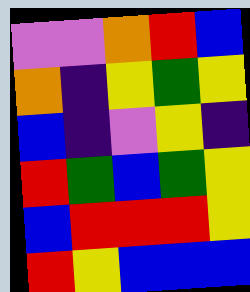[["violet", "violet", "orange", "red", "blue"], ["orange", "indigo", "yellow", "green", "yellow"], ["blue", "indigo", "violet", "yellow", "indigo"], ["red", "green", "blue", "green", "yellow"], ["blue", "red", "red", "red", "yellow"], ["red", "yellow", "blue", "blue", "blue"]]